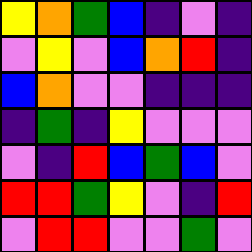[["yellow", "orange", "green", "blue", "indigo", "violet", "indigo"], ["violet", "yellow", "violet", "blue", "orange", "red", "indigo"], ["blue", "orange", "violet", "violet", "indigo", "indigo", "indigo"], ["indigo", "green", "indigo", "yellow", "violet", "violet", "violet"], ["violet", "indigo", "red", "blue", "green", "blue", "violet"], ["red", "red", "green", "yellow", "violet", "indigo", "red"], ["violet", "red", "red", "violet", "violet", "green", "violet"]]